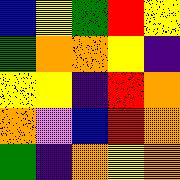[["blue", "yellow", "green", "red", "yellow"], ["green", "orange", "orange", "yellow", "indigo"], ["yellow", "yellow", "indigo", "red", "orange"], ["orange", "violet", "blue", "red", "orange"], ["green", "indigo", "orange", "yellow", "orange"]]